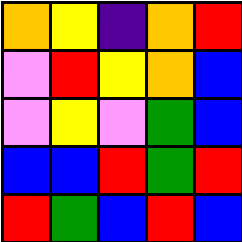[["orange", "yellow", "indigo", "orange", "red"], ["violet", "red", "yellow", "orange", "blue"], ["violet", "yellow", "violet", "green", "blue"], ["blue", "blue", "red", "green", "red"], ["red", "green", "blue", "red", "blue"]]